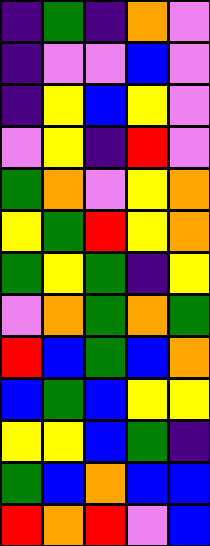[["indigo", "green", "indigo", "orange", "violet"], ["indigo", "violet", "violet", "blue", "violet"], ["indigo", "yellow", "blue", "yellow", "violet"], ["violet", "yellow", "indigo", "red", "violet"], ["green", "orange", "violet", "yellow", "orange"], ["yellow", "green", "red", "yellow", "orange"], ["green", "yellow", "green", "indigo", "yellow"], ["violet", "orange", "green", "orange", "green"], ["red", "blue", "green", "blue", "orange"], ["blue", "green", "blue", "yellow", "yellow"], ["yellow", "yellow", "blue", "green", "indigo"], ["green", "blue", "orange", "blue", "blue"], ["red", "orange", "red", "violet", "blue"]]